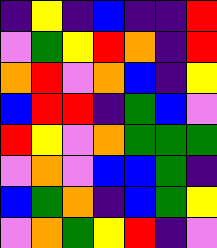[["indigo", "yellow", "indigo", "blue", "indigo", "indigo", "red"], ["violet", "green", "yellow", "red", "orange", "indigo", "red"], ["orange", "red", "violet", "orange", "blue", "indigo", "yellow"], ["blue", "red", "red", "indigo", "green", "blue", "violet"], ["red", "yellow", "violet", "orange", "green", "green", "green"], ["violet", "orange", "violet", "blue", "blue", "green", "indigo"], ["blue", "green", "orange", "indigo", "blue", "green", "yellow"], ["violet", "orange", "green", "yellow", "red", "indigo", "violet"]]